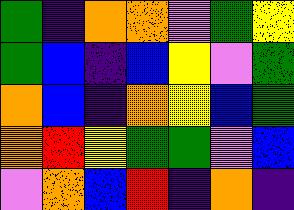[["green", "indigo", "orange", "orange", "violet", "green", "yellow"], ["green", "blue", "indigo", "blue", "yellow", "violet", "green"], ["orange", "blue", "indigo", "orange", "yellow", "blue", "green"], ["orange", "red", "yellow", "green", "green", "violet", "blue"], ["violet", "orange", "blue", "red", "indigo", "orange", "indigo"]]